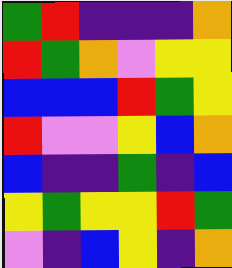[["green", "red", "indigo", "indigo", "indigo", "orange"], ["red", "green", "orange", "violet", "yellow", "yellow"], ["blue", "blue", "blue", "red", "green", "yellow"], ["red", "violet", "violet", "yellow", "blue", "orange"], ["blue", "indigo", "indigo", "green", "indigo", "blue"], ["yellow", "green", "yellow", "yellow", "red", "green"], ["violet", "indigo", "blue", "yellow", "indigo", "orange"]]